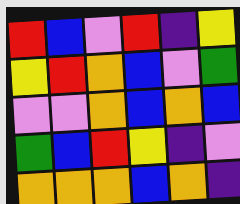[["red", "blue", "violet", "red", "indigo", "yellow"], ["yellow", "red", "orange", "blue", "violet", "green"], ["violet", "violet", "orange", "blue", "orange", "blue"], ["green", "blue", "red", "yellow", "indigo", "violet"], ["orange", "orange", "orange", "blue", "orange", "indigo"]]